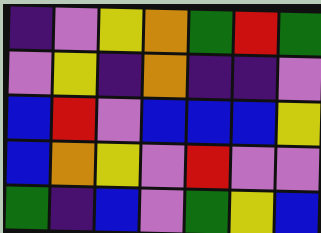[["indigo", "violet", "yellow", "orange", "green", "red", "green"], ["violet", "yellow", "indigo", "orange", "indigo", "indigo", "violet"], ["blue", "red", "violet", "blue", "blue", "blue", "yellow"], ["blue", "orange", "yellow", "violet", "red", "violet", "violet"], ["green", "indigo", "blue", "violet", "green", "yellow", "blue"]]